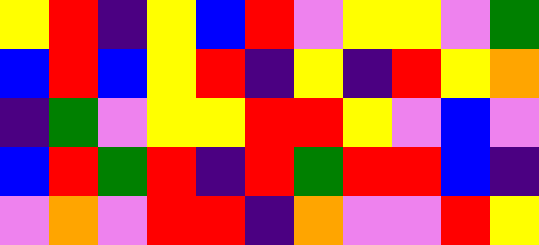[["yellow", "red", "indigo", "yellow", "blue", "red", "violet", "yellow", "yellow", "violet", "green"], ["blue", "red", "blue", "yellow", "red", "indigo", "yellow", "indigo", "red", "yellow", "orange"], ["indigo", "green", "violet", "yellow", "yellow", "red", "red", "yellow", "violet", "blue", "violet"], ["blue", "red", "green", "red", "indigo", "red", "green", "red", "red", "blue", "indigo"], ["violet", "orange", "violet", "red", "red", "indigo", "orange", "violet", "violet", "red", "yellow"]]